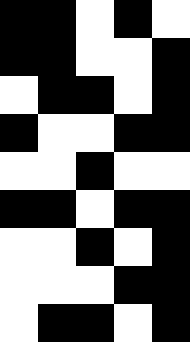[["black", "black", "white", "black", "white"], ["black", "black", "white", "white", "black"], ["white", "black", "black", "white", "black"], ["black", "white", "white", "black", "black"], ["white", "white", "black", "white", "white"], ["black", "black", "white", "black", "black"], ["white", "white", "black", "white", "black"], ["white", "white", "white", "black", "black"], ["white", "black", "black", "white", "black"]]